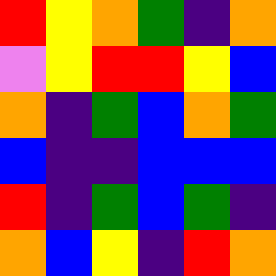[["red", "yellow", "orange", "green", "indigo", "orange"], ["violet", "yellow", "red", "red", "yellow", "blue"], ["orange", "indigo", "green", "blue", "orange", "green"], ["blue", "indigo", "indigo", "blue", "blue", "blue"], ["red", "indigo", "green", "blue", "green", "indigo"], ["orange", "blue", "yellow", "indigo", "red", "orange"]]